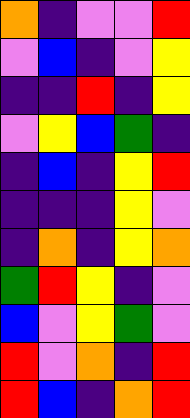[["orange", "indigo", "violet", "violet", "red"], ["violet", "blue", "indigo", "violet", "yellow"], ["indigo", "indigo", "red", "indigo", "yellow"], ["violet", "yellow", "blue", "green", "indigo"], ["indigo", "blue", "indigo", "yellow", "red"], ["indigo", "indigo", "indigo", "yellow", "violet"], ["indigo", "orange", "indigo", "yellow", "orange"], ["green", "red", "yellow", "indigo", "violet"], ["blue", "violet", "yellow", "green", "violet"], ["red", "violet", "orange", "indigo", "red"], ["red", "blue", "indigo", "orange", "red"]]